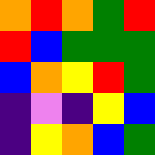[["orange", "red", "orange", "green", "red"], ["red", "blue", "green", "green", "green"], ["blue", "orange", "yellow", "red", "green"], ["indigo", "violet", "indigo", "yellow", "blue"], ["indigo", "yellow", "orange", "blue", "green"]]